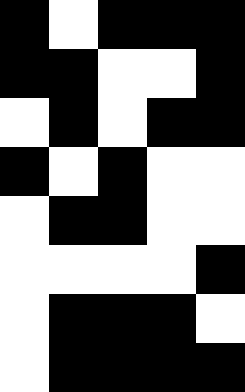[["black", "white", "black", "black", "black"], ["black", "black", "white", "white", "black"], ["white", "black", "white", "black", "black"], ["black", "white", "black", "white", "white"], ["white", "black", "black", "white", "white"], ["white", "white", "white", "white", "black"], ["white", "black", "black", "black", "white"], ["white", "black", "black", "black", "black"]]